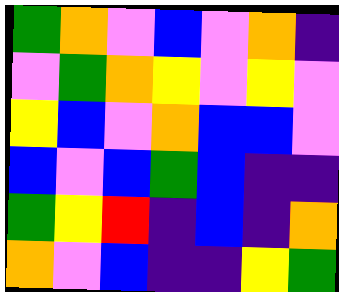[["green", "orange", "violet", "blue", "violet", "orange", "indigo"], ["violet", "green", "orange", "yellow", "violet", "yellow", "violet"], ["yellow", "blue", "violet", "orange", "blue", "blue", "violet"], ["blue", "violet", "blue", "green", "blue", "indigo", "indigo"], ["green", "yellow", "red", "indigo", "blue", "indigo", "orange"], ["orange", "violet", "blue", "indigo", "indigo", "yellow", "green"]]